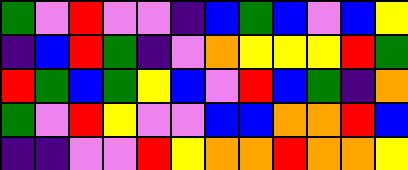[["green", "violet", "red", "violet", "violet", "indigo", "blue", "green", "blue", "violet", "blue", "yellow"], ["indigo", "blue", "red", "green", "indigo", "violet", "orange", "yellow", "yellow", "yellow", "red", "green"], ["red", "green", "blue", "green", "yellow", "blue", "violet", "red", "blue", "green", "indigo", "orange"], ["green", "violet", "red", "yellow", "violet", "violet", "blue", "blue", "orange", "orange", "red", "blue"], ["indigo", "indigo", "violet", "violet", "red", "yellow", "orange", "orange", "red", "orange", "orange", "yellow"]]